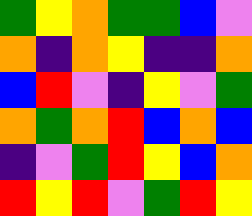[["green", "yellow", "orange", "green", "green", "blue", "violet"], ["orange", "indigo", "orange", "yellow", "indigo", "indigo", "orange"], ["blue", "red", "violet", "indigo", "yellow", "violet", "green"], ["orange", "green", "orange", "red", "blue", "orange", "blue"], ["indigo", "violet", "green", "red", "yellow", "blue", "orange"], ["red", "yellow", "red", "violet", "green", "red", "yellow"]]